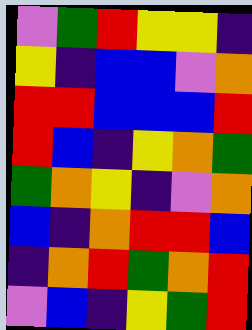[["violet", "green", "red", "yellow", "yellow", "indigo"], ["yellow", "indigo", "blue", "blue", "violet", "orange"], ["red", "red", "blue", "blue", "blue", "red"], ["red", "blue", "indigo", "yellow", "orange", "green"], ["green", "orange", "yellow", "indigo", "violet", "orange"], ["blue", "indigo", "orange", "red", "red", "blue"], ["indigo", "orange", "red", "green", "orange", "red"], ["violet", "blue", "indigo", "yellow", "green", "red"]]